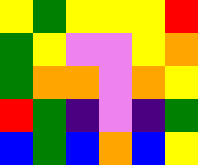[["yellow", "green", "yellow", "yellow", "yellow", "red"], ["green", "yellow", "violet", "violet", "yellow", "orange"], ["green", "orange", "orange", "violet", "orange", "yellow"], ["red", "green", "indigo", "violet", "indigo", "green"], ["blue", "green", "blue", "orange", "blue", "yellow"]]